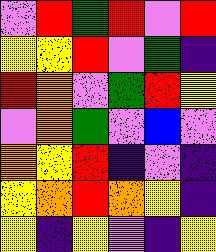[["violet", "red", "green", "red", "violet", "red"], ["yellow", "yellow", "red", "violet", "green", "indigo"], ["red", "orange", "violet", "green", "red", "yellow"], ["violet", "orange", "green", "violet", "blue", "violet"], ["orange", "yellow", "red", "indigo", "violet", "indigo"], ["yellow", "orange", "red", "orange", "yellow", "indigo"], ["yellow", "indigo", "yellow", "violet", "indigo", "yellow"]]